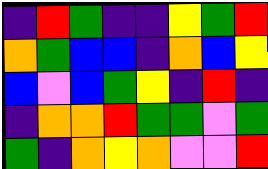[["indigo", "red", "green", "indigo", "indigo", "yellow", "green", "red"], ["orange", "green", "blue", "blue", "indigo", "orange", "blue", "yellow"], ["blue", "violet", "blue", "green", "yellow", "indigo", "red", "indigo"], ["indigo", "orange", "orange", "red", "green", "green", "violet", "green"], ["green", "indigo", "orange", "yellow", "orange", "violet", "violet", "red"]]